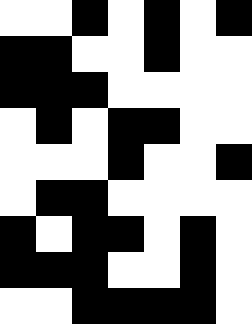[["white", "white", "black", "white", "black", "white", "black"], ["black", "black", "white", "white", "black", "white", "white"], ["black", "black", "black", "white", "white", "white", "white"], ["white", "black", "white", "black", "black", "white", "white"], ["white", "white", "white", "black", "white", "white", "black"], ["white", "black", "black", "white", "white", "white", "white"], ["black", "white", "black", "black", "white", "black", "white"], ["black", "black", "black", "white", "white", "black", "white"], ["white", "white", "black", "black", "black", "black", "white"]]